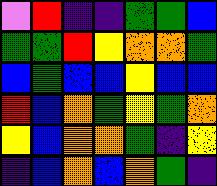[["violet", "red", "indigo", "indigo", "green", "green", "blue"], ["green", "green", "red", "yellow", "orange", "orange", "green"], ["blue", "green", "blue", "blue", "yellow", "blue", "blue"], ["red", "blue", "orange", "green", "yellow", "green", "orange"], ["yellow", "blue", "orange", "orange", "green", "indigo", "yellow"], ["indigo", "blue", "orange", "blue", "orange", "green", "indigo"]]